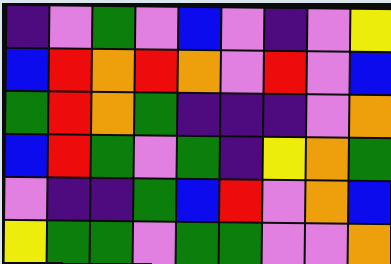[["indigo", "violet", "green", "violet", "blue", "violet", "indigo", "violet", "yellow"], ["blue", "red", "orange", "red", "orange", "violet", "red", "violet", "blue"], ["green", "red", "orange", "green", "indigo", "indigo", "indigo", "violet", "orange"], ["blue", "red", "green", "violet", "green", "indigo", "yellow", "orange", "green"], ["violet", "indigo", "indigo", "green", "blue", "red", "violet", "orange", "blue"], ["yellow", "green", "green", "violet", "green", "green", "violet", "violet", "orange"]]